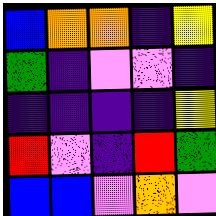[["blue", "orange", "orange", "indigo", "yellow"], ["green", "indigo", "violet", "violet", "indigo"], ["indigo", "indigo", "indigo", "indigo", "yellow"], ["red", "violet", "indigo", "red", "green"], ["blue", "blue", "violet", "orange", "violet"]]